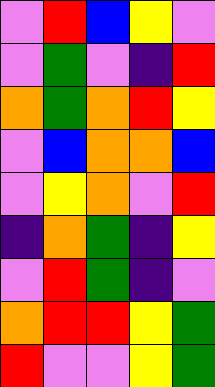[["violet", "red", "blue", "yellow", "violet"], ["violet", "green", "violet", "indigo", "red"], ["orange", "green", "orange", "red", "yellow"], ["violet", "blue", "orange", "orange", "blue"], ["violet", "yellow", "orange", "violet", "red"], ["indigo", "orange", "green", "indigo", "yellow"], ["violet", "red", "green", "indigo", "violet"], ["orange", "red", "red", "yellow", "green"], ["red", "violet", "violet", "yellow", "green"]]